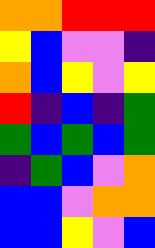[["orange", "orange", "red", "red", "red"], ["yellow", "blue", "violet", "violet", "indigo"], ["orange", "blue", "yellow", "violet", "yellow"], ["red", "indigo", "blue", "indigo", "green"], ["green", "blue", "green", "blue", "green"], ["indigo", "green", "blue", "violet", "orange"], ["blue", "blue", "violet", "orange", "orange"], ["blue", "blue", "yellow", "violet", "blue"]]